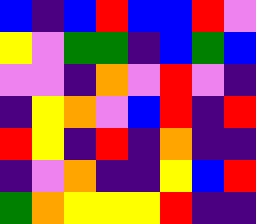[["blue", "indigo", "blue", "red", "blue", "blue", "red", "violet"], ["yellow", "violet", "green", "green", "indigo", "blue", "green", "blue"], ["violet", "violet", "indigo", "orange", "violet", "red", "violet", "indigo"], ["indigo", "yellow", "orange", "violet", "blue", "red", "indigo", "red"], ["red", "yellow", "indigo", "red", "indigo", "orange", "indigo", "indigo"], ["indigo", "violet", "orange", "indigo", "indigo", "yellow", "blue", "red"], ["green", "orange", "yellow", "yellow", "yellow", "red", "indigo", "indigo"]]